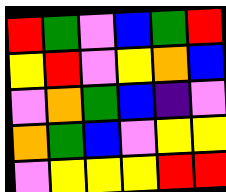[["red", "green", "violet", "blue", "green", "red"], ["yellow", "red", "violet", "yellow", "orange", "blue"], ["violet", "orange", "green", "blue", "indigo", "violet"], ["orange", "green", "blue", "violet", "yellow", "yellow"], ["violet", "yellow", "yellow", "yellow", "red", "red"]]